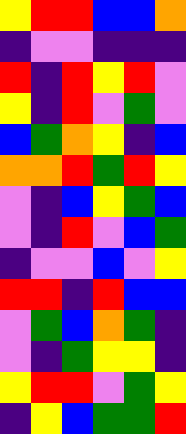[["yellow", "red", "red", "blue", "blue", "orange"], ["indigo", "violet", "violet", "indigo", "indigo", "indigo"], ["red", "indigo", "red", "yellow", "red", "violet"], ["yellow", "indigo", "red", "violet", "green", "violet"], ["blue", "green", "orange", "yellow", "indigo", "blue"], ["orange", "orange", "red", "green", "red", "yellow"], ["violet", "indigo", "blue", "yellow", "green", "blue"], ["violet", "indigo", "red", "violet", "blue", "green"], ["indigo", "violet", "violet", "blue", "violet", "yellow"], ["red", "red", "indigo", "red", "blue", "blue"], ["violet", "green", "blue", "orange", "green", "indigo"], ["violet", "indigo", "green", "yellow", "yellow", "indigo"], ["yellow", "red", "red", "violet", "green", "yellow"], ["indigo", "yellow", "blue", "green", "green", "red"]]